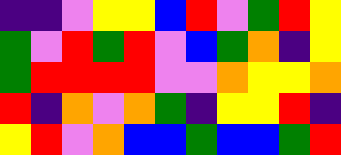[["indigo", "indigo", "violet", "yellow", "yellow", "blue", "red", "violet", "green", "red", "yellow"], ["green", "violet", "red", "green", "red", "violet", "blue", "green", "orange", "indigo", "yellow"], ["green", "red", "red", "red", "red", "violet", "violet", "orange", "yellow", "yellow", "orange"], ["red", "indigo", "orange", "violet", "orange", "green", "indigo", "yellow", "yellow", "red", "indigo"], ["yellow", "red", "violet", "orange", "blue", "blue", "green", "blue", "blue", "green", "red"]]